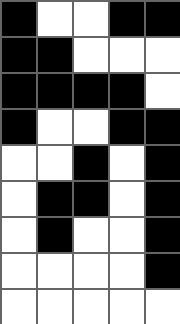[["black", "white", "white", "black", "black"], ["black", "black", "white", "white", "white"], ["black", "black", "black", "black", "white"], ["black", "white", "white", "black", "black"], ["white", "white", "black", "white", "black"], ["white", "black", "black", "white", "black"], ["white", "black", "white", "white", "black"], ["white", "white", "white", "white", "black"], ["white", "white", "white", "white", "white"]]